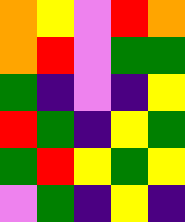[["orange", "yellow", "violet", "red", "orange"], ["orange", "red", "violet", "green", "green"], ["green", "indigo", "violet", "indigo", "yellow"], ["red", "green", "indigo", "yellow", "green"], ["green", "red", "yellow", "green", "yellow"], ["violet", "green", "indigo", "yellow", "indigo"]]